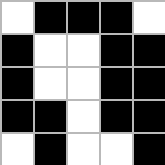[["white", "black", "black", "black", "white"], ["black", "white", "white", "black", "black"], ["black", "white", "white", "black", "black"], ["black", "black", "white", "black", "black"], ["white", "black", "white", "white", "black"]]